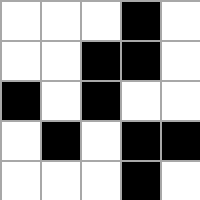[["white", "white", "white", "black", "white"], ["white", "white", "black", "black", "white"], ["black", "white", "black", "white", "white"], ["white", "black", "white", "black", "black"], ["white", "white", "white", "black", "white"]]